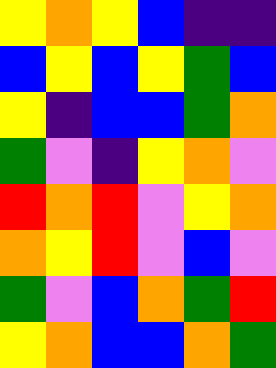[["yellow", "orange", "yellow", "blue", "indigo", "indigo"], ["blue", "yellow", "blue", "yellow", "green", "blue"], ["yellow", "indigo", "blue", "blue", "green", "orange"], ["green", "violet", "indigo", "yellow", "orange", "violet"], ["red", "orange", "red", "violet", "yellow", "orange"], ["orange", "yellow", "red", "violet", "blue", "violet"], ["green", "violet", "blue", "orange", "green", "red"], ["yellow", "orange", "blue", "blue", "orange", "green"]]